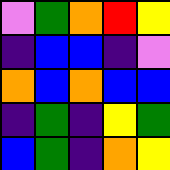[["violet", "green", "orange", "red", "yellow"], ["indigo", "blue", "blue", "indigo", "violet"], ["orange", "blue", "orange", "blue", "blue"], ["indigo", "green", "indigo", "yellow", "green"], ["blue", "green", "indigo", "orange", "yellow"]]